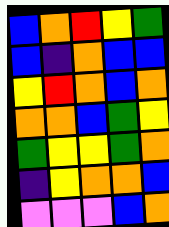[["blue", "orange", "red", "yellow", "green"], ["blue", "indigo", "orange", "blue", "blue"], ["yellow", "red", "orange", "blue", "orange"], ["orange", "orange", "blue", "green", "yellow"], ["green", "yellow", "yellow", "green", "orange"], ["indigo", "yellow", "orange", "orange", "blue"], ["violet", "violet", "violet", "blue", "orange"]]